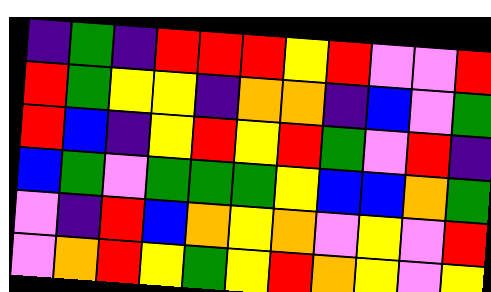[["indigo", "green", "indigo", "red", "red", "red", "yellow", "red", "violet", "violet", "red"], ["red", "green", "yellow", "yellow", "indigo", "orange", "orange", "indigo", "blue", "violet", "green"], ["red", "blue", "indigo", "yellow", "red", "yellow", "red", "green", "violet", "red", "indigo"], ["blue", "green", "violet", "green", "green", "green", "yellow", "blue", "blue", "orange", "green"], ["violet", "indigo", "red", "blue", "orange", "yellow", "orange", "violet", "yellow", "violet", "red"], ["violet", "orange", "red", "yellow", "green", "yellow", "red", "orange", "yellow", "violet", "yellow"]]